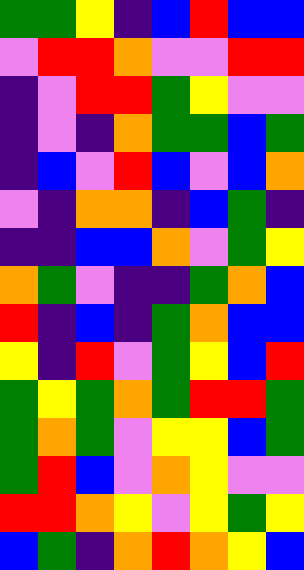[["green", "green", "yellow", "indigo", "blue", "red", "blue", "blue"], ["violet", "red", "red", "orange", "violet", "violet", "red", "red"], ["indigo", "violet", "red", "red", "green", "yellow", "violet", "violet"], ["indigo", "violet", "indigo", "orange", "green", "green", "blue", "green"], ["indigo", "blue", "violet", "red", "blue", "violet", "blue", "orange"], ["violet", "indigo", "orange", "orange", "indigo", "blue", "green", "indigo"], ["indigo", "indigo", "blue", "blue", "orange", "violet", "green", "yellow"], ["orange", "green", "violet", "indigo", "indigo", "green", "orange", "blue"], ["red", "indigo", "blue", "indigo", "green", "orange", "blue", "blue"], ["yellow", "indigo", "red", "violet", "green", "yellow", "blue", "red"], ["green", "yellow", "green", "orange", "green", "red", "red", "green"], ["green", "orange", "green", "violet", "yellow", "yellow", "blue", "green"], ["green", "red", "blue", "violet", "orange", "yellow", "violet", "violet"], ["red", "red", "orange", "yellow", "violet", "yellow", "green", "yellow"], ["blue", "green", "indigo", "orange", "red", "orange", "yellow", "blue"]]